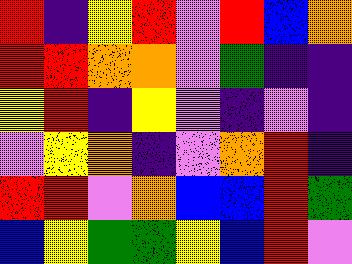[["red", "indigo", "yellow", "red", "violet", "red", "blue", "orange"], ["red", "red", "orange", "orange", "violet", "green", "indigo", "indigo"], ["yellow", "red", "indigo", "yellow", "violet", "indigo", "violet", "indigo"], ["violet", "yellow", "orange", "indigo", "violet", "orange", "red", "indigo"], ["red", "red", "violet", "orange", "blue", "blue", "red", "green"], ["blue", "yellow", "green", "green", "yellow", "blue", "red", "violet"]]